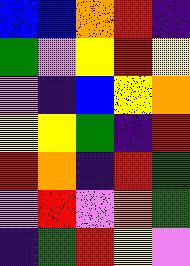[["blue", "blue", "orange", "red", "indigo"], ["green", "violet", "yellow", "red", "yellow"], ["violet", "indigo", "blue", "yellow", "orange"], ["yellow", "yellow", "green", "indigo", "red"], ["red", "orange", "indigo", "red", "green"], ["violet", "red", "violet", "orange", "green"], ["indigo", "green", "red", "yellow", "violet"]]